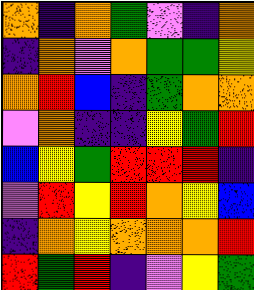[["orange", "indigo", "orange", "green", "violet", "indigo", "orange"], ["indigo", "orange", "violet", "orange", "green", "green", "yellow"], ["orange", "red", "blue", "indigo", "green", "orange", "orange"], ["violet", "orange", "indigo", "indigo", "yellow", "green", "red"], ["blue", "yellow", "green", "red", "red", "red", "indigo"], ["violet", "red", "yellow", "red", "orange", "yellow", "blue"], ["indigo", "orange", "yellow", "orange", "orange", "orange", "red"], ["red", "green", "red", "indigo", "violet", "yellow", "green"]]